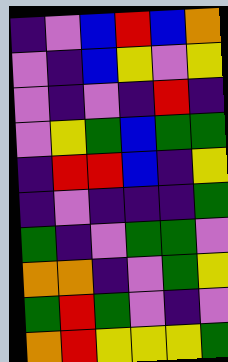[["indigo", "violet", "blue", "red", "blue", "orange"], ["violet", "indigo", "blue", "yellow", "violet", "yellow"], ["violet", "indigo", "violet", "indigo", "red", "indigo"], ["violet", "yellow", "green", "blue", "green", "green"], ["indigo", "red", "red", "blue", "indigo", "yellow"], ["indigo", "violet", "indigo", "indigo", "indigo", "green"], ["green", "indigo", "violet", "green", "green", "violet"], ["orange", "orange", "indigo", "violet", "green", "yellow"], ["green", "red", "green", "violet", "indigo", "violet"], ["orange", "red", "yellow", "yellow", "yellow", "green"]]